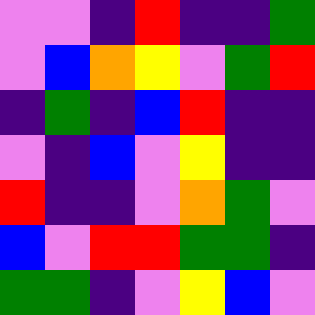[["violet", "violet", "indigo", "red", "indigo", "indigo", "green"], ["violet", "blue", "orange", "yellow", "violet", "green", "red"], ["indigo", "green", "indigo", "blue", "red", "indigo", "indigo"], ["violet", "indigo", "blue", "violet", "yellow", "indigo", "indigo"], ["red", "indigo", "indigo", "violet", "orange", "green", "violet"], ["blue", "violet", "red", "red", "green", "green", "indigo"], ["green", "green", "indigo", "violet", "yellow", "blue", "violet"]]